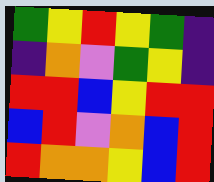[["green", "yellow", "red", "yellow", "green", "indigo"], ["indigo", "orange", "violet", "green", "yellow", "indigo"], ["red", "red", "blue", "yellow", "red", "red"], ["blue", "red", "violet", "orange", "blue", "red"], ["red", "orange", "orange", "yellow", "blue", "red"]]